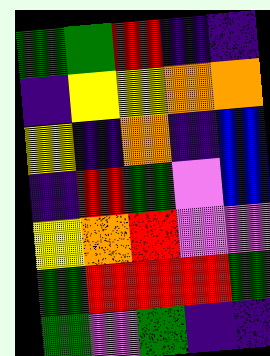[["green", "green", "red", "indigo", "indigo"], ["indigo", "yellow", "yellow", "orange", "orange"], ["yellow", "indigo", "orange", "indigo", "blue"], ["indigo", "red", "green", "violet", "blue"], ["yellow", "orange", "red", "violet", "violet"], ["green", "red", "red", "red", "green"], ["green", "violet", "green", "indigo", "indigo"]]